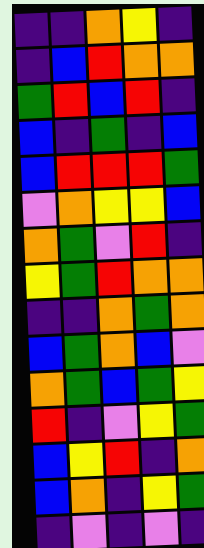[["indigo", "indigo", "orange", "yellow", "indigo"], ["indigo", "blue", "red", "orange", "orange"], ["green", "red", "blue", "red", "indigo"], ["blue", "indigo", "green", "indigo", "blue"], ["blue", "red", "red", "red", "green"], ["violet", "orange", "yellow", "yellow", "blue"], ["orange", "green", "violet", "red", "indigo"], ["yellow", "green", "red", "orange", "orange"], ["indigo", "indigo", "orange", "green", "orange"], ["blue", "green", "orange", "blue", "violet"], ["orange", "green", "blue", "green", "yellow"], ["red", "indigo", "violet", "yellow", "green"], ["blue", "yellow", "red", "indigo", "orange"], ["blue", "orange", "indigo", "yellow", "green"], ["indigo", "violet", "indigo", "violet", "indigo"]]